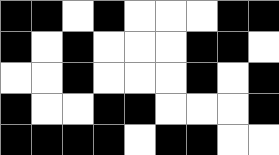[["black", "black", "white", "black", "white", "white", "white", "black", "black"], ["black", "white", "black", "white", "white", "white", "black", "black", "white"], ["white", "white", "black", "white", "white", "white", "black", "white", "black"], ["black", "white", "white", "black", "black", "white", "white", "white", "black"], ["black", "black", "black", "black", "white", "black", "black", "white", "white"]]